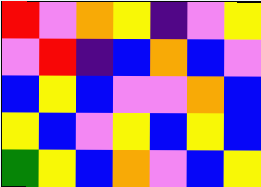[["red", "violet", "orange", "yellow", "indigo", "violet", "yellow"], ["violet", "red", "indigo", "blue", "orange", "blue", "violet"], ["blue", "yellow", "blue", "violet", "violet", "orange", "blue"], ["yellow", "blue", "violet", "yellow", "blue", "yellow", "blue"], ["green", "yellow", "blue", "orange", "violet", "blue", "yellow"]]